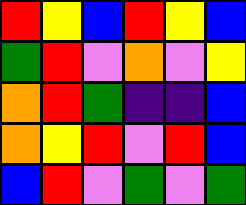[["red", "yellow", "blue", "red", "yellow", "blue"], ["green", "red", "violet", "orange", "violet", "yellow"], ["orange", "red", "green", "indigo", "indigo", "blue"], ["orange", "yellow", "red", "violet", "red", "blue"], ["blue", "red", "violet", "green", "violet", "green"]]